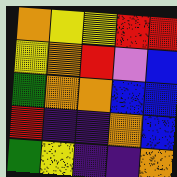[["orange", "yellow", "yellow", "red", "red"], ["yellow", "orange", "red", "violet", "blue"], ["green", "orange", "orange", "blue", "blue"], ["red", "indigo", "indigo", "orange", "blue"], ["green", "yellow", "indigo", "indigo", "orange"]]